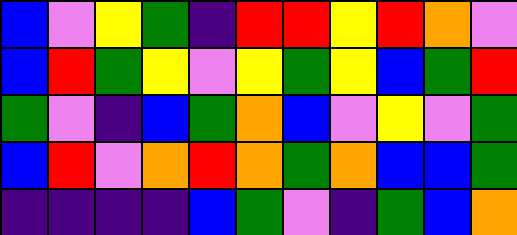[["blue", "violet", "yellow", "green", "indigo", "red", "red", "yellow", "red", "orange", "violet"], ["blue", "red", "green", "yellow", "violet", "yellow", "green", "yellow", "blue", "green", "red"], ["green", "violet", "indigo", "blue", "green", "orange", "blue", "violet", "yellow", "violet", "green"], ["blue", "red", "violet", "orange", "red", "orange", "green", "orange", "blue", "blue", "green"], ["indigo", "indigo", "indigo", "indigo", "blue", "green", "violet", "indigo", "green", "blue", "orange"]]